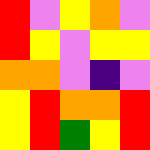[["red", "violet", "yellow", "orange", "violet"], ["red", "yellow", "violet", "yellow", "yellow"], ["orange", "orange", "violet", "indigo", "violet"], ["yellow", "red", "orange", "orange", "red"], ["yellow", "red", "green", "yellow", "red"]]